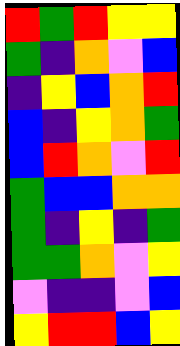[["red", "green", "red", "yellow", "yellow"], ["green", "indigo", "orange", "violet", "blue"], ["indigo", "yellow", "blue", "orange", "red"], ["blue", "indigo", "yellow", "orange", "green"], ["blue", "red", "orange", "violet", "red"], ["green", "blue", "blue", "orange", "orange"], ["green", "indigo", "yellow", "indigo", "green"], ["green", "green", "orange", "violet", "yellow"], ["violet", "indigo", "indigo", "violet", "blue"], ["yellow", "red", "red", "blue", "yellow"]]